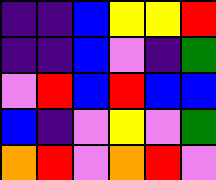[["indigo", "indigo", "blue", "yellow", "yellow", "red"], ["indigo", "indigo", "blue", "violet", "indigo", "green"], ["violet", "red", "blue", "red", "blue", "blue"], ["blue", "indigo", "violet", "yellow", "violet", "green"], ["orange", "red", "violet", "orange", "red", "violet"]]